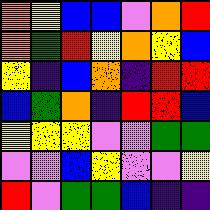[["orange", "yellow", "blue", "blue", "violet", "orange", "red"], ["orange", "green", "red", "yellow", "orange", "yellow", "blue"], ["yellow", "indigo", "blue", "orange", "indigo", "red", "red"], ["blue", "green", "orange", "indigo", "red", "red", "blue"], ["yellow", "yellow", "yellow", "violet", "violet", "green", "green"], ["violet", "violet", "blue", "yellow", "violet", "violet", "yellow"], ["red", "violet", "green", "green", "blue", "indigo", "indigo"]]